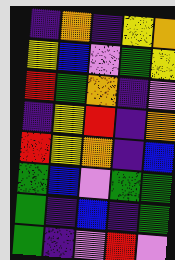[["indigo", "orange", "indigo", "yellow", "orange"], ["yellow", "blue", "violet", "green", "yellow"], ["red", "green", "orange", "indigo", "violet"], ["indigo", "yellow", "red", "indigo", "orange"], ["red", "yellow", "orange", "indigo", "blue"], ["green", "blue", "violet", "green", "green"], ["green", "indigo", "blue", "indigo", "green"], ["green", "indigo", "violet", "red", "violet"]]